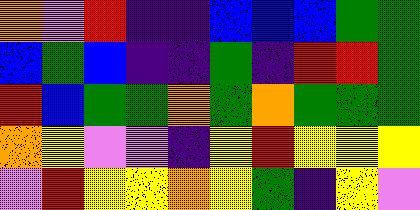[["orange", "violet", "red", "indigo", "indigo", "blue", "blue", "blue", "green", "green"], ["blue", "green", "blue", "indigo", "indigo", "green", "indigo", "red", "red", "green"], ["red", "blue", "green", "green", "orange", "green", "orange", "green", "green", "green"], ["orange", "yellow", "violet", "violet", "indigo", "yellow", "red", "yellow", "yellow", "yellow"], ["violet", "red", "yellow", "yellow", "orange", "yellow", "green", "indigo", "yellow", "violet"]]